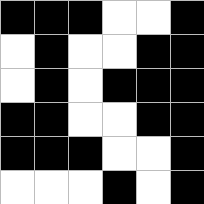[["black", "black", "black", "white", "white", "black"], ["white", "black", "white", "white", "black", "black"], ["white", "black", "white", "black", "black", "black"], ["black", "black", "white", "white", "black", "black"], ["black", "black", "black", "white", "white", "black"], ["white", "white", "white", "black", "white", "black"]]